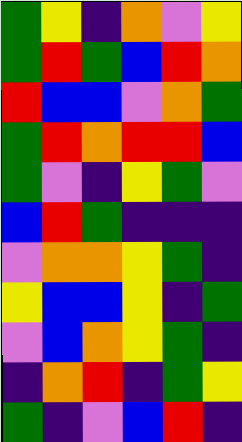[["green", "yellow", "indigo", "orange", "violet", "yellow"], ["green", "red", "green", "blue", "red", "orange"], ["red", "blue", "blue", "violet", "orange", "green"], ["green", "red", "orange", "red", "red", "blue"], ["green", "violet", "indigo", "yellow", "green", "violet"], ["blue", "red", "green", "indigo", "indigo", "indigo"], ["violet", "orange", "orange", "yellow", "green", "indigo"], ["yellow", "blue", "blue", "yellow", "indigo", "green"], ["violet", "blue", "orange", "yellow", "green", "indigo"], ["indigo", "orange", "red", "indigo", "green", "yellow"], ["green", "indigo", "violet", "blue", "red", "indigo"]]